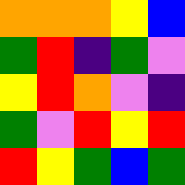[["orange", "orange", "orange", "yellow", "blue"], ["green", "red", "indigo", "green", "violet"], ["yellow", "red", "orange", "violet", "indigo"], ["green", "violet", "red", "yellow", "red"], ["red", "yellow", "green", "blue", "green"]]